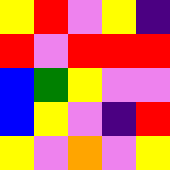[["yellow", "red", "violet", "yellow", "indigo"], ["red", "violet", "red", "red", "red"], ["blue", "green", "yellow", "violet", "violet"], ["blue", "yellow", "violet", "indigo", "red"], ["yellow", "violet", "orange", "violet", "yellow"]]